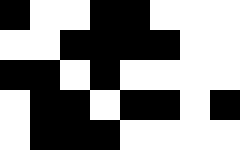[["black", "white", "white", "black", "black", "white", "white", "white"], ["white", "white", "black", "black", "black", "black", "white", "white"], ["black", "black", "white", "black", "white", "white", "white", "white"], ["white", "black", "black", "white", "black", "black", "white", "black"], ["white", "black", "black", "black", "white", "white", "white", "white"]]